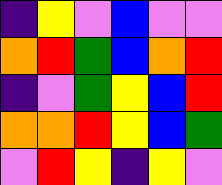[["indigo", "yellow", "violet", "blue", "violet", "violet"], ["orange", "red", "green", "blue", "orange", "red"], ["indigo", "violet", "green", "yellow", "blue", "red"], ["orange", "orange", "red", "yellow", "blue", "green"], ["violet", "red", "yellow", "indigo", "yellow", "violet"]]